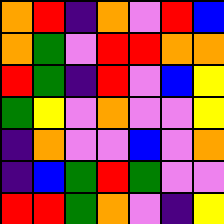[["orange", "red", "indigo", "orange", "violet", "red", "blue"], ["orange", "green", "violet", "red", "red", "orange", "orange"], ["red", "green", "indigo", "red", "violet", "blue", "yellow"], ["green", "yellow", "violet", "orange", "violet", "violet", "yellow"], ["indigo", "orange", "violet", "violet", "blue", "violet", "orange"], ["indigo", "blue", "green", "red", "green", "violet", "violet"], ["red", "red", "green", "orange", "violet", "indigo", "yellow"]]